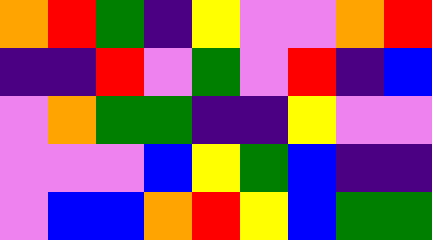[["orange", "red", "green", "indigo", "yellow", "violet", "violet", "orange", "red"], ["indigo", "indigo", "red", "violet", "green", "violet", "red", "indigo", "blue"], ["violet", "orange", "green", "green", "indigo", "indigo", "yellow", "violet", "violet"], ["violet", "violet", "violet", "blue", "yellow", "green", "blue", "indigo", "indigo"], ["violet", "blue", "blue", "orange", "red", "yellow", "blue", "green", "green"]]